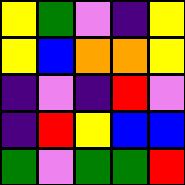[["yellow", "green", "violet", "indigo", "yellow"], ["yellow", "blue", "orange", "orange", "yellow"], ["indigo", "violet", "indigo", "red", "violet"], ["indigo", "red", "yellow", "blue", "blue"], ["green", "violet", "green", "green", "red"]]